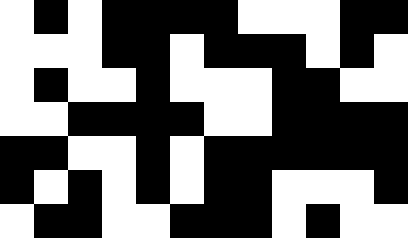[["white", "black", "white", "black", "black", "black", "black", "white", "white", "white", "black", "black"], ["white", "white", "white", "black", "black", "white", "black", "black", "black", "white", "black", "white"], ["white", "black", "white", "white", "black", "white", "white", "white", "black", "black", "white", "white"], ["white", "white", "black", "black", "black", "black", "white", "white", "black", "black", "black", "black"], ["black", "black", "white", "white", "black", "white", "black", "black", "black", "black", "black", "black"], ["black", "white", "black", "white", "black", "white", "black", "black", "white", "white", "white", "black"], ["white", "black", "black", "white", "white", "black", "black", "black", "white", "black", "white", "white"]]